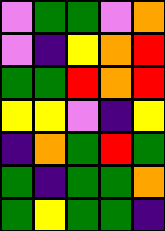[["violet", "green", "green", "violet", "orange"], ["violet", "indigo", "yellow", "orange", "red"], ["green", "green", "red", "orange", "red"], ["yellow", "yellow", "violet", "indigo", "yellow"], ["indigo", "orange", "green", "red", "green"], ["green", "indigo", "green", "green", "orange"], ["green", "yellow", "green", "green", "indigo"]]